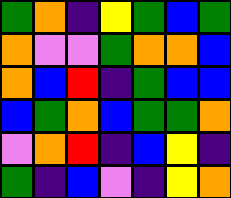[["green", "orange", "indigo", "yellow", "green", "blue", "green"], ["orange", "violet", "violet", "green", "orange", "orange", "blue"], ["orange", "blue", "red", "indigo", "green", "blue", "blue"], ["blue", "green", "orange", "blue", "green", "green", "orange"], ["violet", "orange", "red", "indigo", "blue", "yellow", "indigo"], ["green", "indigo", "blue", "violet", "indigo", "yellow", "orange"]]